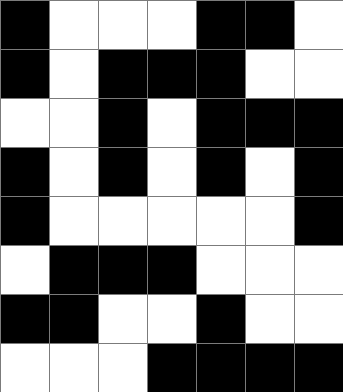[["black", "white", "white", "white", "black", "black", "white"], ["black", "white", "black", "black", "black", "white", "white"], ["white", "white", "black", "white", "black", "black", "black"], ["black", "white", "black", "white", "black", "white", "black"], ["black", "white", "white", "white", "white", "white", "black"], ["white", "black", "black", "black", "white", "white", "white"], ["black", "black", "white", "white", "black", "white", "white"], ["white", "white", "white", "black", "black", "black", "black"]]